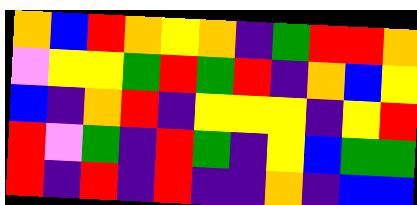[["orange", "blue", "red", "orange", "yellow", "orange", "indigo", "green", "red", "red", "orange"], ["violet", "yellow", "yellow", "green", "red", "green", "red", "indigo", "orange", "blue", "yellow"], ["blue", "indigo", "orange", "red", "indigo", "yellow", "yellow", "yellow", "indigo", "yellow", "red"], ["red", "violet", "green", "indigo", "red", "green", "indigo", "yellow", "blue", "green", "green"], ["red", "indigo", "red", "indigo", "red", "indigo", "indigo", "orange", "indigo", "blue", "blue"]]